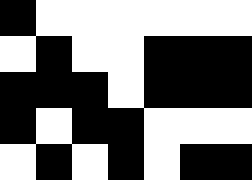[["black", "white", "white", "white", "white", "white", "white"], ["white", "black", "white", "white", "black", "black", "black"], ["black", "black", "black", "white", "black", "black", "black"], ["black", "white", "black", "black", "white", "white", "white"], ["white", "black", "white", "black", "white", "black", "black"]]